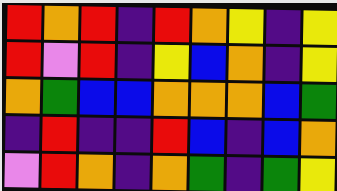[["red", "orange", "red", "indigo", "red", "orange", "yellow", "indigo", "yellow"], ["red", "violet", "red", "indigo", "yellow", "blue", "orange", "indigo", "yellow"], ["orange", "green", "blue", "blue", "orange", "orange", "orange", "blue", "green"], ["indigo", "red", "indigo", "indigo", "red", "blue", "indigo", "blue", "orange"], ["violet", "red", "orange", "indigo", "orange", "green", "indigo", "green", "yellow"]]